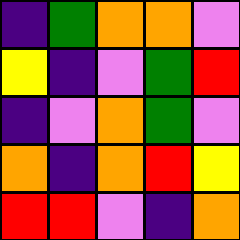[["indigo", "green", "orange", "orange", "violet"], ["yellow", "indigo", "violet", "green", "red"], ["indigo", "violet", "orange", "green", "violet"], ["orange", "indigo", "orange", "red", "yellow"], ["red", "red", "violet", "indigo", "orange"]]